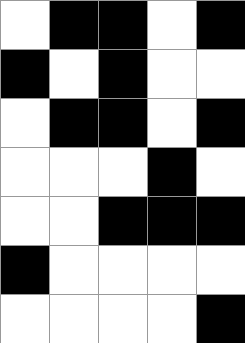[["white", "black", "black", "white", "black"], ["black", "white", "black", "white", "white"], ["white", "black", "black", "white", "black"], ["white", "white", "white", "black", "white"], ["white", "white", "black", "black", "black"], ["black", "white", "white", "white", "white"], ["white", "white", "white", "white", "black"]]